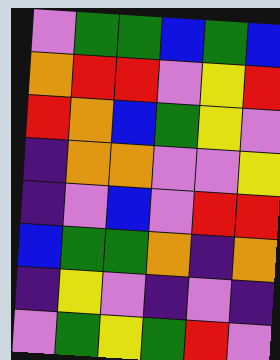[["violet", "green", "green", "blue", "green", "blue"], ["orange", "red", "red", "violet", "yellow", "red"], ["red", "orange", "blue", "green", "yellow", "violet"], ["indigo", "orange", "orange", "violet", "violet", "yellow"], ["indigo", "violet", "blue", "violet", "red", "red"], ["blue", "green", "green", "orange", "indigo", "orange"], ["indigo", "yellow", "violet", "indigo", "violet", "indigo"], ["violet", "green", "yellow", "green", "red", "violet"]]